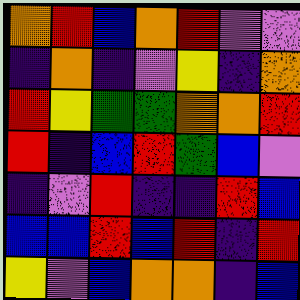[["orange", "red", "blue", "orange", "red", "violet", "violet"], ["indigo", "orange", "indigo", "violet", "yellow", "indigo", "orange"], ["red", "yellow", "green", "green", "orange", "orange", "red"], ["red", "indigo", "blue", "red", "green", "blue", "violet"], ["indigo", "violet", "red", "indigo", "indigo", "red", "blue"], ["blue", "blue", "red", "blue", "red", "indigo", "red"], ["yellow", "violet", "blue", "orange", "orange", "indigo", "blue"]]